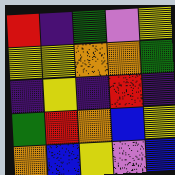[["red", "indigo", "green", "violet", "yellow"], ["yellow", "yellow", "orange", "orange", "green"], ["indigo", "yellow", "indigo", "red", "indigo"], ["green", "red", "orange", "blue", "yellow"], ["orange", "blue", "yellow", "violet", "blue"]]